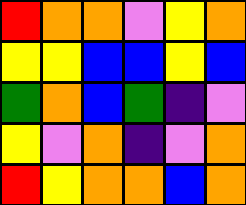[["red", "orange", "orange", "violet", "yellow", "orange"], ["yellow", "yellow", "blue", "blue", "yellow", "blue"], ["green", "orange", "blue", "green", "indigo", "violet"], ["yellow", "violet", "orange", "indigo", "violet", "orange"], ["red", "yellow", "orange", "orange", "blue", "orange"]]